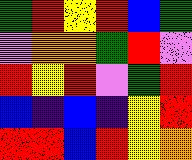[["green", "red", "yellow", "red", "blue", "green"], ["violet", "orange", "orange", "green", "red", "violet"], ["red", "yellow", "red", "violet", "green", "red"], ["blue", "indigo", "blue", "indigo", "yellow", "red"], ["red", "red", "blue", "red", "yellow", "orange"]]